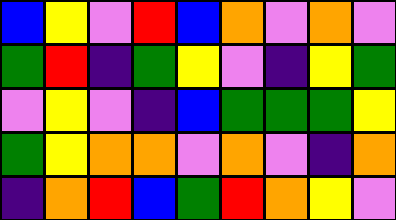[["blue", "yellow", "violet", "red", "blue", "orange", "violet", "orange", "violet"], ["green", "red", "indigo", "green", "yellow", "violet", "indigo", "yellow", "green"], ["violet", "yellow", "violet", "indigo", "blue", "green", "green", "green", "yellow"], ["green", "yellow", "orange", "orange", "violet", "orange", "violet", "indigo", "orange"], ["indigo", "orange", "red", "blue", "green", "red", "orange", "yellow", "violet"]]